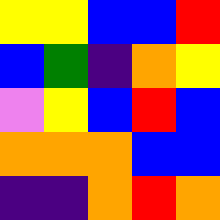[["yellow", "yellow", "blue", "blue", "red"], ["blue", "green", "indigo", "orange", "yellow"], ["violet", "yellow", "blue", "red", "blue"], ["orange", "orange", "orange", "blue", "blue"], ["indigo", "indigo", "orange", "red", "orange"]]